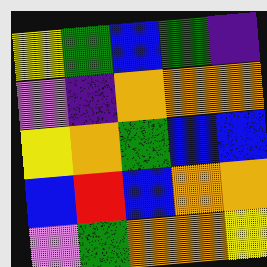[["yellow", "green", "blue", "green", "indigo"], ["violet", "indigo", "orange", "orange", "orange"], ["yellow", "orange", "green", "blue", "blue"], ["blue", "red", "blue", "orange", "orange"], ["violet", "green", "orange", "orange", "yellow"]]